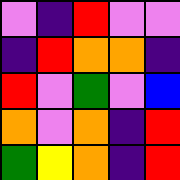[["violet", "indigo", "red", "violet", "violet"], ["indigo", "red", "orange", "orange", "indigo"], ["red", "violet", "green", "violet", "blue"], ["orange", "violet", "orange", "indigo", "red"], ["green", "yellow", "orange", "indigo", "red"]]